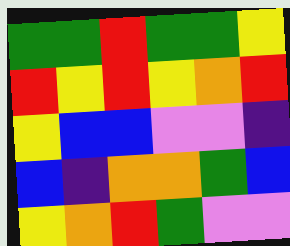[["green", "green", "red", "green", "green", "yellow"], ["red", "yellow", "red", "yellow", "orange", "red"], ["yellow", "blue", "blue", "violet", "violet", "indigo"], ["blue", "indigo", "orange", "orange", "green", "blue"], ["yellow", "orange", "red", "green", "violet", "violet"]]